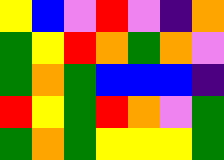[["yellow", "blue", "violet", "red", "violet", "indigo", "orange"], ["green", "yellow", "red", "orange", "green", "orange", "violet"], ["green", "orange", "green", "blue", "blue", "blue", "indigo"], ["red", "yellow", "green", "red", "orange", "violet", "green"], ["green", "orange", "green", "yellow", "yellow", "yellow", "green"]]